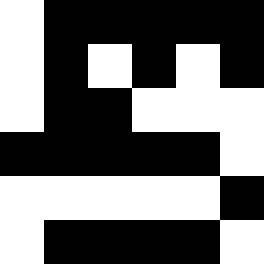[["white", "black", "black", "black", "black", "black"], ["white", "black", "white", "black", "white", "black"], ["white", "black", "black", "white", "white", "white"], ["black", "black", "black", "black", "black", "white"], ["white", "white", "white", "white", "white", "black"], ["white", "black", "black", "black", "black", "white"]]